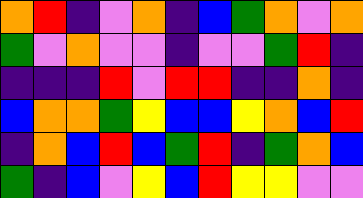[["orange", "red", "indigo", "violet", "orange", "indigo", "blue", "green", "orange", "violet", "orange"], ["green", "violet", "orange", "violet", "violet", "indigo", "violet", "violet", "green", "red", "indigo"], ["indigo", "indigo", "indigo", "red", "violet", "red", "red", "indigo", "indigo", "orange", "indigo"], ["blue", "orange", "orange", "green", "yellow", "blue", "blue", "yellow", "orange", "blue", "red"], ["indigo", "orange", "blue", "red", "blue", "green", "red", "indigo", "green", "orange", "blue"], ["green", "indigo", "blue", "violet", "yellow", "blue", "red", "yellow", "yellow", "violet", "violet"]]